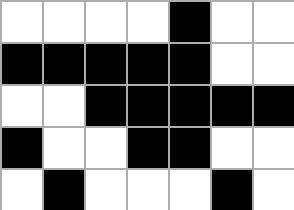[["white", "white", "white", "white", "black", "white", "white"], ["black", "black", "black", "black", "black", "white", "white"], ["white", "white", "black", "black", "black", "black", "black"], ["black", "white", "white", "black", "black", "white", "white"], ["white", "black", "white", "white", "white", "black", "white"]]